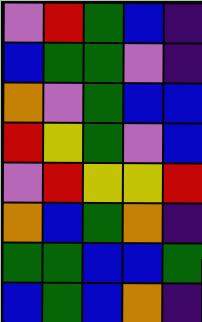[["violet", "red", "green", "blue", "indigo"], ["blue", "green", "green", "violet", "indigo"], ["orange", "violet", "green", "blue", "blue"], ["red", "yellow", "green", "violet", "blue"], ["violet", "red", "yellow", "yellow", "red"], ["orange", "blue", "green", "orange", "indigo"], ["green", "green", "blue", "blue", "green"], ["blue", "green", "blue", "orange", "indigo"]]